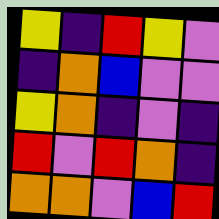[["yellow", "indigo", "red", "yellow", "violet"], ["indigo", "orange", "blue", "violet", "violet"], ["yellow", "orange", "indigo", "violet", "indigo"], ["red", "violet", "red", "orange", "indigo"], ["orange", "orange", "violet", "blue", "red"]]